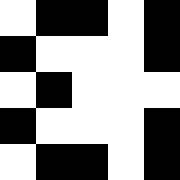[["white", "black", "black", "white", "black"], ["black", "white", "white", "white", "black"], ["white", "black", "white", "white", "white"], ["black", "white", "white", "white", "black"], ["white", "black", "black", "white", "black"]]